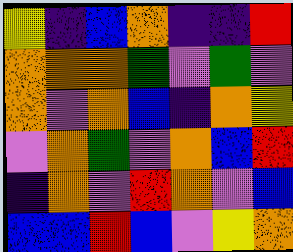[["yellow", "indigo", "blue", "orange", "indigo", "indigo", "red"], ["orange", "orange", "orange", "green", "violet", "green", "violet"], ["orange", "violet", "orange", "blue", "indigo", "orange", "yellow"], ["violet", "orange", "green", "violet", "orange", "blue", "red"], ["indigo", "orange", "violet", "red", "orange", "violet", "blue"], ["blue", "blue", "red", "blue", "violet", "yellow", "orange"]]